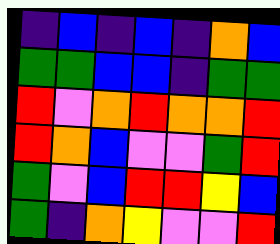[["indigo", "blue", "indigo", "blue", "indigo", "orange", "blue"], ["green", "green", "blue", "blue", "indigo", "green", "green"], ["red", "violet", "orange", "red", "orange", "orange", "red"], ["red", "orange", "blue", "violet", "violet", "green", "red"], ["green", "violet", "blue", "red", "red", "yellow", "blue"], ["green", "indigo", "orange", "yellow", "violet", "violet", "red"]]